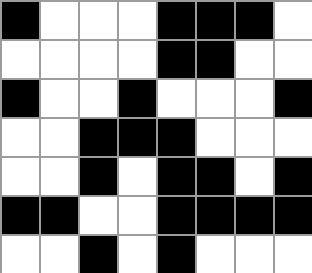[["black", "white", "white", "white", "black", "black", "black", "white"], ["white", "white", "white", "white", "black", "black", "white", "white"], ["black", "white", "white", "black", "white", "white", "white", "black"], ["white", "white", "black", "black", "black", "white", "white", "white"], ["white", "white", "black", "white", "black", "black", "white", "black"], ["black", "black", "white", "white", "black", "black", "black", "black"], ["white", "white", "black", "white", "black", "white", "white", "white"]]